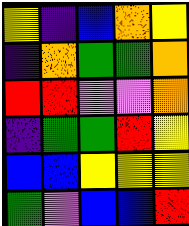[["yellow", "indigo", "blue", "orange", "yellow"], ["indigo", "orange", "green", "green", "orange"], ["red", "red", "violet", "violet", "orange"], ["indigo", "green", "green", "red", "yellow"], ["blue", "blue", "yellow", "yellow", "yellow"], ["green", "violet", "blue", "blue", "red"]]